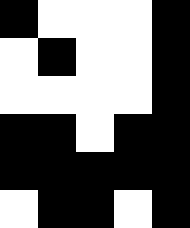[["black", "white", "white", "white", "black"], ["white", "black", "white", "white", "black"], ["white", "white", "white", "white", "black"], ["black", "black", "white", "black", "black"], ["black", "black", "black", "black", "black"], ["white", "black", "black", "white", "black"]]